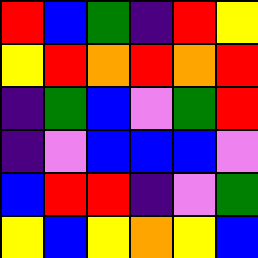[["red", "blue", "green", "indigo", "red", "yellow"], ["yellow", "red", "orange", "red", "orange", "red"], ["indigo", "green", "blue", "violet", "green", "red"], ["indigo", "violet", "blue", "blue", "blue", "violet"], ["blue", "red", "red", "indigo", "violet", "green"], ["yellow", "blue", "yellow", "orange", "yellow", "blue"]]